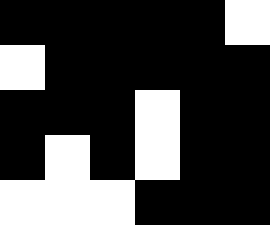[["black", "black", "black", "black", "black", "white"], ["white", "black", "black", "black", "black", "black"], ["black", "black", "black", "white", "black", "black"], ["black", "white", "black", "white", "black", "black"], ["white", "white", "white", "black", "black", "black"]]